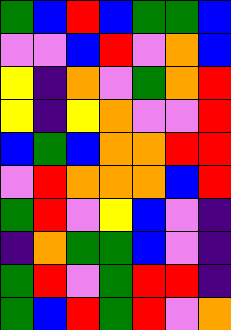[["green", "blue", "red", "blue", "green", "green", "blue"], ["violet", "violet", "blue", "red", "violet", "orange", "blue"], ["yellow", "indigo", "orange", "violet", "green", "orange", "red"], ["yellow", "indigo", "yellow", "orange", "violet", "violet", "red"], ["blue", "green", "blue", "orange", "orange", "red", "red"], ["violet", "red", "orange", "orange", "orange", "blue", "red"], ["green", "red", "violet", "yellow", "blue", "violet", "indigo"], ["indigo", "orange", "green", "green", "blue", "violet", "indigo"], ["green", "red", "violet", "green", "red", "red", "indigo"], ["green", "blue", "red", "green", "red", "violet", "orange"]]